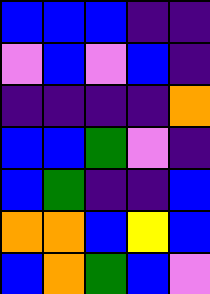[["blue", "blue", "blue", "indigo", "indigo"], ["violet", "blue", "violet", "blue", "indigo"], ["indigo", "indigo", "indigo", "indigo", "orange"], ["blue", "blue", "green", "violet", "indigo"], ["blue", "green", "indigo", "indigo", "blue"], ["orange", "orange", "blue", "yellow", "blue"], ["blue", "orange", "green", "blue", "violet"]]